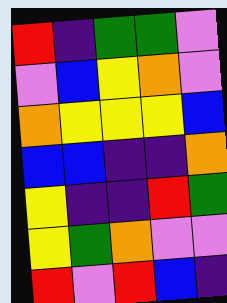[["red", "indigo", "green", "green", "violet"], ["violet", "blue", "yellow", "orange", "violet"], ["orange", "yellow", "yellow", "yellow", "blue"], ["blue", "blue", "indigo", "indigo", "orange"], ["yellow", "indigo", "indigo", "red", "green"], ["yellow", "green", "orange", "violet", "violet"], ["red", "violet", "red", "blue", "indigo"]]